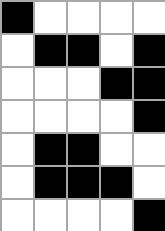[["black", "white", "white", "white", "white"], ["white", "black", "black", "white", "black"], ["white", "white", "white", "black", "black"], ["white", "white", "white", "white", "black"], ["white", "black", "black", "white", "white"], ["white", "black", "black", "black", "white"], ["white", "white", "white", "white", "black"]]